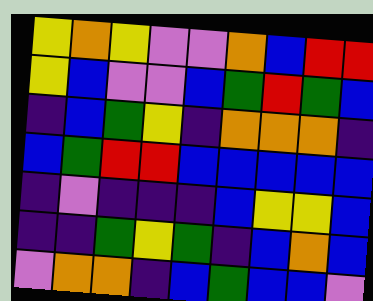[["yellow", "orange", "yellow", "violet", "violet", "orange", "blue", "red", "red"], ["yellow", "blue", "violet", "violet", "blue", "green", "red", "green", "blue"], ["indigo", "blue", "green", "yellow", "indigo", "orange", "orange", "orange", "indigo"], ["blue", "green", "red", "red", "blue", "blue", "blue", "blue", "blue"], ["indigo", "violet", "indigo", "indigo", "indigo", "blue", "yellow", "yellow", "blue"], ["indigo", "indigo", "green", "yellow", "green", "indigo", "blue", "orange", "blue"], ["violet", "orange", "orange", "indigo", "blue", "green", "blue", "blue", "violet"]]